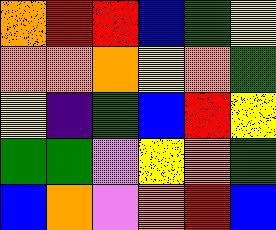[["orange", "red", "red", "blue", "green", "yellow"], ["orange", "orange", "orange", "yellow", "orange", "green"], ["yellow", "indigo", "green", "blue", "red", "yellow"], ["green", "green", "violet", "yellow", "orange", "green"], ["blue", "orange", "violet", "orange", "red", "blue"]]